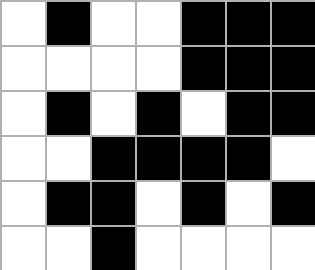[["white", "black", "white", "white", "black", "black", "black"], ["white", "white", "white", "white", "black", "black", "black"], ["white", "black", "white", "black", "white", "black", "black"], ["white", "white", "black", "black", "black", "black", "white"], ["white", "black", "black", "white", "black", "white", "black"], ["white", "white", "black", "white", "white", "white", "white"]]